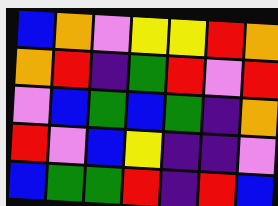[["blue", "orange", "violet", "yellow", "yellow", "red", "orange"], ["orange", "red", "indigo", "green", "red", "violet", "red"], ["violet", "blue", "green", "blue", "green", "indigo", "orange"], ["red", "violet", "blue", "yellow", "indigo", "indigo", "violet"], ["blue", "green", "green", "red", "indigo", "red", "blue"]]